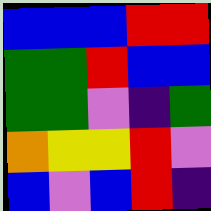[["blue", "blue", "blue", "red", "red"], ["green", "green", "red", "blue", "blue"], ["green", "green", "violet", "indigo", "green"], ["orange", "yellow", "yellow", "red", "violet"], ["blue", "violet", "blue", "red", "indigo"]]